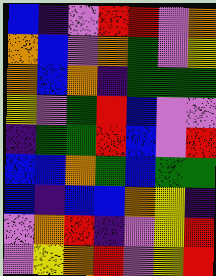[["blue", "indigo", "violet", "red", "red", "violet", "orange"], ["orange", "blue", "violet", "orange", "green", "violet", "yellow"], ["orange", "blue", "orange", "indigo", "green", "green", "green"], ["yellow", "violet", "green", "red", "blue", "violet", "violet"], ["indigo", "green", "green", "red", "blue", "violet", "red"], ["blue", "blue", "orange", "green", "blue", "green", "green"], ["blue", "indigo", "blue", "blue", "orange", "yellow", "indigo"], ["violet", "orange", "red", "indigo", "violet", "yellow", "red"], ["violet", "yellow", "orange", "red", "violet", "yellow", "red"]]